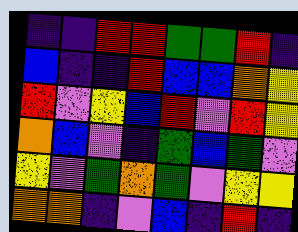[["indigo", "indigo", "red", "red", "green", "green", "red", "indigo"], ["blue", "indigo", "indigo", "red", "blue", "blue", "orange", "yellow"], ["red", "violet", "yellow", "blue", "red", "violet", "red", "yellow"], ["orange", "blue", "violet", "indigo", "green", "blue", "green", "violet"], ["yellow", "violet", "green", "orange", "green", "violet", "yellow", "yellow"], ["orange", "orange", "indigo", "violet", "blue", "indigo", "red", "indigo"]]